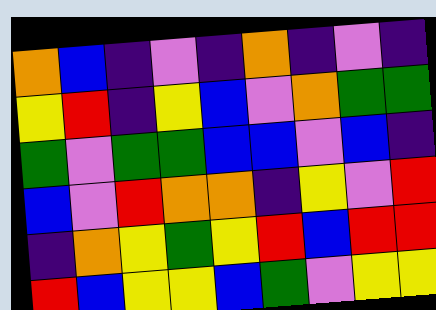[["orange", "blue", "indigo", "violet", "indigo", "orange", "indigo", "violet", "indigo"], ["yellow", "red", "indigo", "yellow", "blue", "violet", "orange", "green", "green"], ["green", "violet", "green", "green", "blue", "blue", "violet", "blue", "indigo"], ["blue", "violet", "red", "orange", "orange", "indigo", "yellow", "violet", "red"], ["indigo", "orange", "yellow", "green", "yellow", "red", "blue", "red", "red"], ["red", "blue", "yellow", "yellow", "blue", "green", "violet", "yellow", "yellow"]]